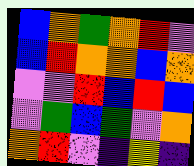[["blue", "orange", "green", "orange", "red", "violet"], ["blue", "red", "orange", "orange", "blue", "orange"], ["violet", "violet", "red", "blue", "red", "blue"], ["violet", "green", "blue", "green", "violet", "orange"], ["orange", "red", "violet", "indigo", "yellow", "indigo"]]